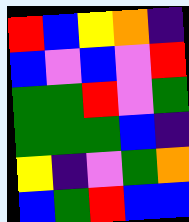[["red", "blue", "yellow", "orange", "indigo"], ["blue", "violet", "blue", "violet", "red"], ["green", "green", "red", "violet", "green"], ["green", "green", "green", "blue", "indigo"], ["yellow", "indigo", "violet", "green", "orange"], ["blue", "green", "red", "blue", "blue"]]